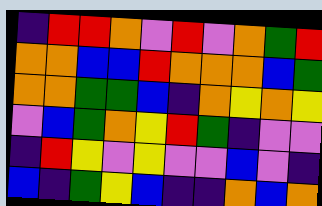[["indigo", "red", "red", "orange", "violet", "red", "violet", "orange", "green", "red"], ["orange", "orange", "blue", "blue", "red", "orange", "orange", "orange", "blue", "green"], ["orange", "orange", "green", "green", "blue", "indigo", "orange", "yellow", "orange", "yellow"], ["violet", "blue", "green", "orange", "yellow", "red", "green", "indigo", "violet", "violet"], ["indigo", "red", "yellow", "violet", "yellow", "violet", "violet", "blue", "violet", "indigo"], ["blue", "indigo", "green", "yellow", "blue", "indigo", "indigo", "orange", "blue", "orange"]]